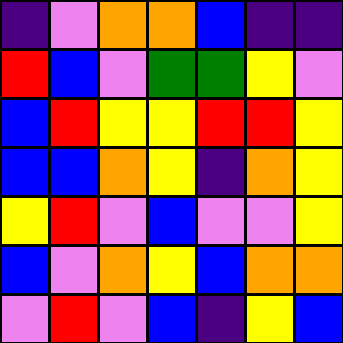[["indigo", "violet", "orange", "orange", "blue", "indigo", "indigo"], ["red", "blue", "violet", "green", "green", "yellow", "violet"], ["blue", "red", "yellow", "yellow", "red", "red", "yellow"], ["blue", "blue", "orange", "yellow", "indigo", "orange", "yellow"], ["yellow", "red", "violet", "blue", "violet", "violet", "yellow"], ["blue", "violet", "orange", "yellow", "blue", "orange", "orange"], ["violet", "red", "violet", "blue", "indigo", "yellow", "blue"]]